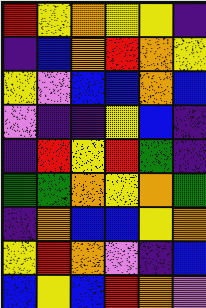[["red", "yellow", "orange", "yellow", "yellow", "indigo"], ["indigo", "blue", "orange", "red", "orange", "yellow"], ["yellow", "violet", "blue", "blue", "orange", "blue"], ["violet", "indigo", "indigo", "yellow", "blue", "indigo"], ["indigo", "red", "yellow", "red", "green", "indigo"], ["green", "green", "orange", "yellow", "orange", "green"], ["indigo", "orange", "blue", "blue", "yellow", "orange"], ["yellow", "red", "orange", "violet", "indigo", "blue"], ["blue", "yellow", "blue", "red", "orange", "violet"]]